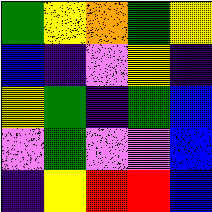[["green", "yellow", "orange", "green", "yellow"], ["blue", "indigo", "violet", "yellow", "indigo"], ["yellow", "green", "indigo", "green", "blue"], ["violet", "green", "violet", "violet", "blue"], ["indigo", "yellow", "red", "red", "blue"]]